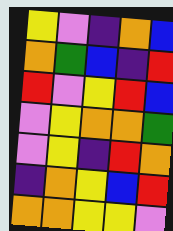[["yellow", "violet", "indigo", "orange", "blue"], ["orange", "green", "blue", "indigo", "red"], ["red", "violet", "yellow", "red", "blue"], ["violet", "yellow", "orange", "orange", "green"], ["violet", "yellow", "indigo", "red", "orange"], ["indigo", "orange", "yellow", "blue", "red"], ["orange", "orange", "yellow", "yellow", "violet"]]